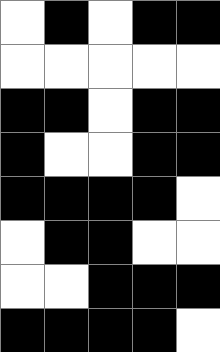[["white", "black", "white", "black", "black"], ["white", "white", "white", "white", "white"], ["black", "black", "white", "black", "black"], ["black", "white", "white", "black", "black"], ["black", "black", "black", "black", "white"], ["white", "black", "black", "white", "white"], ["white", "white", "black", "black", "black"], ["black", "black", "black", "black", "white"]]